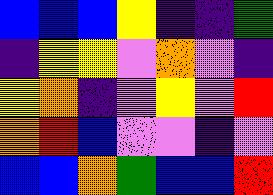[["blue", "blue", "blue", "yellow", "indigo", "indigo", "green"], ["indigo", "yellow", "yellow", "violet", "orange", "violet", "indigo"], ["yellow", "orange", "indigo", "violet", "yellow", "violet", "red"], ["orange", "red", "blue", "violet", "violet", "indigo", "violet"], ["blue", "blue", "orange", "green", "blue", "blue", "red"]]